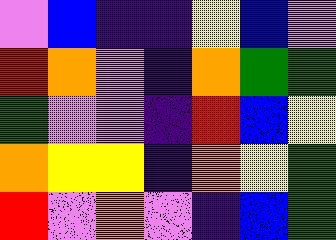[["violet", "blue", "indigo", "indigo", "yellow", "blue", "violet"], ["red", "orange", "violet", "indigo", "orange", "green", "green"], ["green", "violet", "violet", "indigo", "red", "blue", "yellow"], ["orange", "yellow", "yellow", "indigo", "orange", "yellow", "green"], ["red", "violet", "orange", "violet", "indigo", "blue", "green"]]